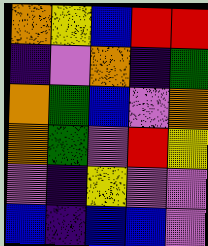[["orange", "yellow", "blue", "red", "red"], ["indigo", "violet", "orange", "indigo", "green"], ["orange", "green", "blue", "violet", "orange"], ["orange", "green", "violet", "red", "yellow"], ["violet", "indigo", "yellow", "violet", "violet"], ["blue", "indigo", "blue", "blue", "violet"]]